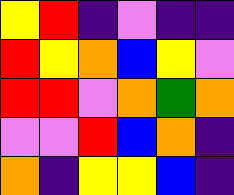[["yellow", "red", "indigo", "violet", "indigo", "indigo"], ["red", "yellow", "orange", "blue", "yellow", "violet"], ["red", "red", "violet", "orange", "green", "orange"], ["violet", "violet", "red", "blue", "orange", "indigo"], ["orange", "indigo", "yellow", "yellow", "blue", "indigo"]]